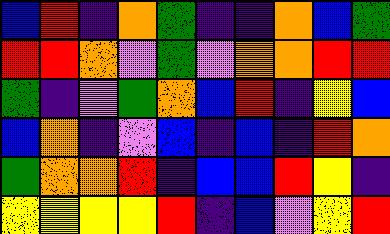[["blue", "red", "indigo", "orange", "green", "indigo", "indigo", "orange", "blue", "green"], ["red", "red", "orange", "violet", "green", "violet", "orange", "orange", "red", "red"], ["green", "indigo", "violet", "green", "orange", "blue", "red", "indigo", "yellow", "blue"], ["blue", "orange", "indigo", "violet", "blue", "indigo", "blue", "indigo", "red", "orange"], ["green", "orange", "orange", "red", "indigo", "blue", "blue", "red", "yellow", "indigo"], ["yellow", "yellow", "yellow", "yellow", "red", "indigo", "blue", "violet", "yellow", "red"]]